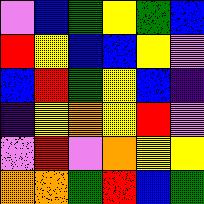[["violet", "blue", "green", "yellow", "green", "blue"], ["red", "yellow", "blue", "blue", "yellow", "violet"], ["blue", "red", "green", "yellow", "blue", "indigo"], ["indigo", "yellow", "orange", "yellow", "red", "violet"], ["violet", "red", "violet", "orange", "yellow", "yellow"], ["orange", "orange", "green", "red", "blue", "green"]]